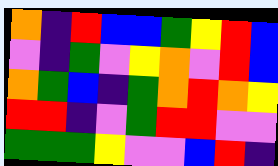[["orange", "indigo", "red", "blue", "blue", "green", "yellow", "red", "blue"], ["violet", "indigo", "green", "violet", "yellow", "orange", "violet", "red", "blue"], ["orange", "green", "blue", "indigo", "green", "orange", "red", "orange", "yellow"], ["red", "red", "indigo", "violet", "green", "red", "red", "violet", "violet"], ["green", "green", "green", "yellow", "violet", "violet", "blue", "red", "indigo"]]